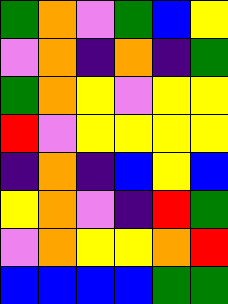[["green", "orange", "violet", "green", "blue", "yellow"], ["violet", "orange", "indigo", "orange", "indigo", "green"], ["green", "orange", "yellow", "violet", "yellow", "yellow"], ["red", "violet", "yellow", "yellow", "yellow", "yellow"], ["indigo", "orange", "indigo", "blue", "yellow", "blue"], ["yellow", "orange", "violet", "indigo", "red", "green"], ["violet", "orange", "yellow", "yellow", "orange", "red"], ["blue", "blue", "blue", "blue", "green", "green"]]